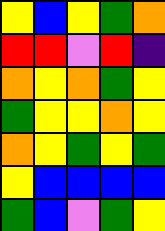[["yellow", "blue", "yellow", "green", "orange"], ["red", "red", "violet", "red", "indigo"], ["orange", "yellow", "orange", "green", "yellow"], ["green", "yellow", "yellow", "orange", "yellow"], ["orange", "yellow", "green", "yellow", "green"], ["yellow", "blue", "blue", "blue", "blue"], ["green", "blue", "violet", "green", "yellow"]]